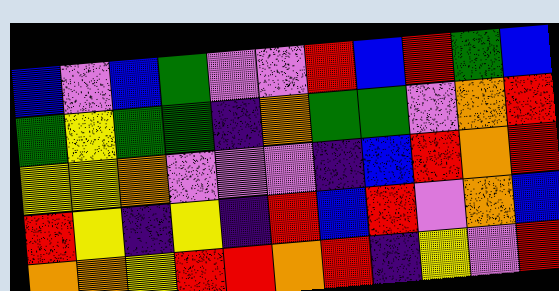[["blue", "violet", "blue", "green", "violet", "violet", "red", "blue", "red", "green", "blue"], ["green", "yellow", "green", "green", "indigo", "orange", "green", "green", "violet", "orange", "red"], ["yellow", "yellow", "orange", "violet", "violet", "violet", "indigo", "blue", "red", "orange", "red"], ["red", "yellow", "indigo", "yellow", "indigo", "red", "blue", "red", "violet", "orange", "blue"], ["orange", "orange", "yellow", "red", "red", "orange", "red", "indigo", "yellow", "violet", "red"]]